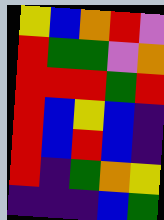[["yellow", "blue", "orange", "red", "violet"], ["red", "green", "green", "violet", "orange"], ["red", "red", "red", "green", "red"], ["red", "blue", "yellow", "blue", "indigo"], ["red", "blue", "red", "blue", "indigo"], ["red", "indigo", "green", "orange", "yellow"], ["indigo", "indigo", "indigo", "blue", "green"]]